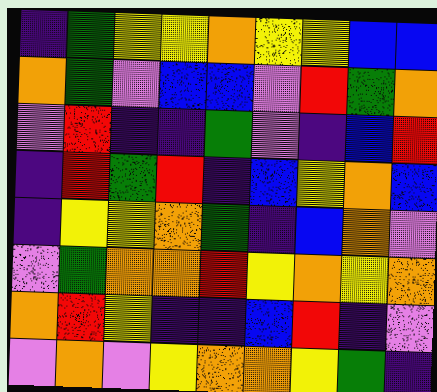[["indigo", "green", "yellow", "yellow", "orange", "yellow", "yellow", "blue", "blue"], ["orange", "green", "violet", "blue", "blue", "violet", "red", "green", "orange"], ["violet", "red", "indigo", "indigo", "green", "violet", "indigo", "blue", "red"], ["indigo", "red", "green", "red", "indigo", "blue", "yellow", "orange", "blue"], ["indigo", "yellow", "yellow", "orange", "green", "indigo", "blue", "orange", "violet"], ["violet", "green", "orange", "orange", "red", "yellow", "orange", "yellow", "orange"], ["orange", "red", "yellow", "indigo", "indigo", "blue", "red", "indigo", "violet"], ["violet", "orange", "violet", "yellow", "orange", "orange", "yellow", "green", "indigo"]]